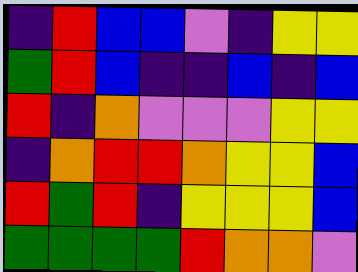[["indigo", "red", "blue", "blue", "violet", "indigo", "yellow", "yellow"], ["green", "red", "blue", "indigo", "indigo", "blue", "indigo", "blue"], ["red", "indigo", "orange", "violet", "violet", "violet", "yellow", "yellow"], ["indigo", "orange", "red", "red", "orange", "yellow", "yellow", "blue"], ["red", "green", "red", "indigo", "yellow", "yellow", "yellow", "blue"], ["green", "green", "green", "green", "red", "orange", "orange", "violet"]]